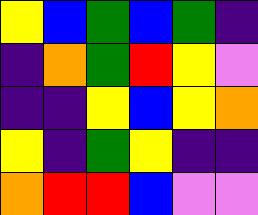[["yellow", "blue", "green", "blue", "green", "indigo"], ["indigo", "orange", "green", "red", "yellow", "violet"], ["indigo", "indigo", "yellow", "blue", "yellow", "orange"], ["yellow", "indigo", "green", "yellow", "indigo", "indigo"], ["orange", "red", "red", "blue", "violet", "violet"]]